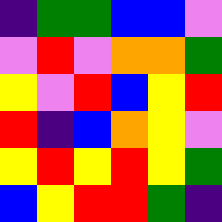[["indigo", "green", "green", "blue", "blue", "violet"], ["violet", "red", "violet", "orange", "orange", "green"], ["yellow", "violet", "red", "blue", "yellow", "red"], ["red", "indigo", "blue", "orange", "yellow", "violet"], ["yellow", "red", "yellow", "red", "yellow", "green"], ["blue", "yellow", "red", "red", "green", "indigo"]]